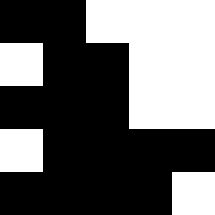[["black", "black", "white", "white", "white"], ["white", "black", "black", "white", "white"], ["black", "black", "black", "white", "white"], ["white", "black", "black", "black", "black"], ["black", "black", "black", "black", "white"]]